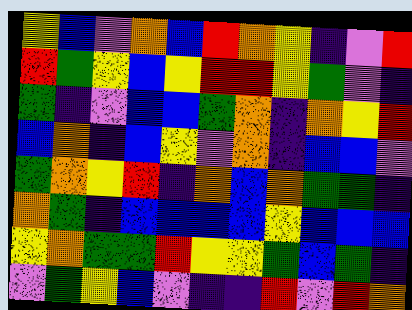[["yellow", "blue", "violet", "orange", "blue", "red", "orange", "yellow", "indigo", "violet", "red"], ["red", "green", "yellow", "blue", "yellow", "red", "red", "yellow", "green", "violet", "indigo"], ["green", "indigo", "violet", "blue", "blue", "green", "orange", "indigo", "orange", "yellow", "red"], ["blue", "orange", "indigo", "blue", "yellow", "violet", "orange", "indigo", "blue", "blue", "violet"], ["green", "orange", "yellow", "red", "indigo", "orange", "blue", "orange", "green", "green", "indigo"], ["orange", "green", "indigo", "blue", "blue", "blue", "blue", "yellow", "blue", "blue", "blue"], ["yellow", "orange", "green", "green", "red", "yellow", "yellow", "green", "blue", "green", "indigo"], ["violet", "green", "yellow", "blue", "violet", "indigo", "indigo", "red", "violet", "red", "orange"]]